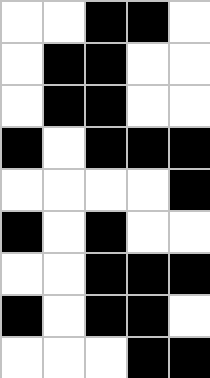[["white", "white", "black", "black", "white"], ["white", "black", "black", "white", "white"], ["white", "black", "black", "white", "white"], ["black", "white", "black", "black", "black"], ["white", "white", "white", "white", "black"], ["black", "white", "black", "white", "white"], ["white", "white", "black", "black", "black"], ["black", "white", "black", "black", "white"], ["white", "white", "white", "black", "black"]]